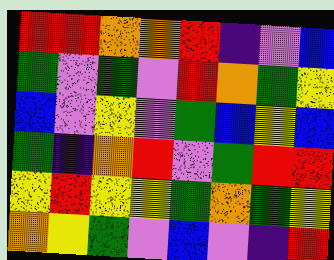[["red", "red", "orange", "orange", "red", "indigo", "violet", "blue"], ["green", "violet", "green", "violet", "red", "orange", "green", "yellow"], ["blue", "violet", "yellow", "violet", "green", "blue", "yellow", "blue"], ["green", "indigo", "orange", "red", "violet", "green", "red", "red"], ["yellow", "red", "yellow", "yellow", "green", "orange", "green", "yellow"], ["orange", "yellow", "green", "violet", "blue", "violet", "indigo", "red"]]